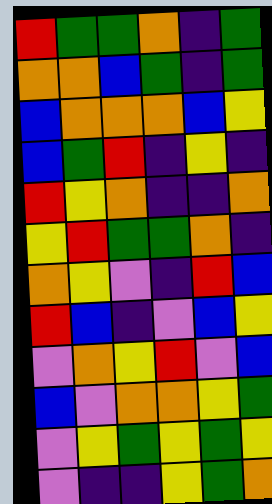[["red", "green", "green", "orange", "indigo", "green"], ["orange", "orange", "blue", "green", "indigo", "green"], ["blue", "orange", "orange", "orange", "blue", "yellow"], ["blue", "green", "red", "indigo", "yellow", "indigo"], ["red", "yellow", "orange", "indigo", "indigo", "orange"], ["yellow", "red", "green", "green", "orange", "indigo"], ["orange", "yellow", "violet", "indigo", "red", "blue"], ["red", "blue", "indigo", "violet", "blue", "yellow"], ["violet", "orange", "yellow", "red", "violet", "blue"], ["blue", "violet", "orange", "orange", "yellow", "green"], ["violet", "yellow", "green", "yellow", "green", "yellow"], ["violet", "indigo", "indigo", "yellow", "green", "orange"]]